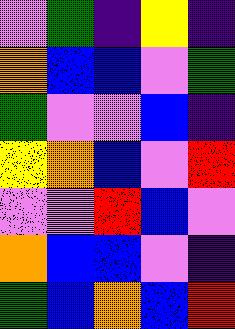[["violet", "green", "indigo", "yellow", "indigo"], ["orange", "blue", "blue", "violet", "green"], ["green", "violet", "violet", "blue", "indigo"], ["yellow", "orange", "blue", "violet", "red"], ["violet", "violet", "red", "blue", "violet"], ["orange", "blue", "blue", "violet", "indigo"], ["green", "blue", "orange", "blue", "red"]]